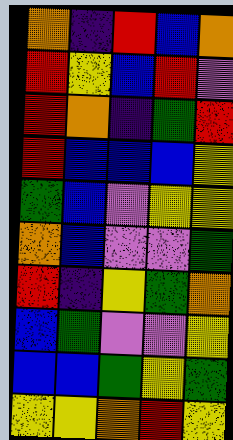[["orange", "indigo", "red", "blue", "orange"], ["red", "yellow", "blue", "red", "violet"], ["red", "orange", "indigo", "green", "red"], ["red", "blue", "blue", "blue", "yellow"], ["green", "blue", "violet", "yellow", "yellow"], ["orange", "blue", "violet", "violet", "green"], ["red", "indigo", "yellow", "green", "orange"], ["blue", "green", "violet", "violet", "yellow"], ["blue", "blue", "green", "yellow", "green"], ["yellow", "yellow", "orange", "red", "yellow"]]